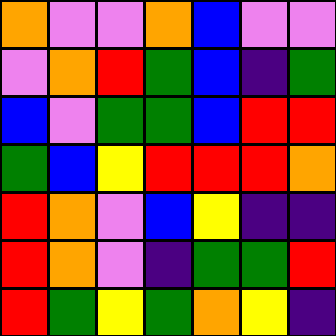[["orange", "violet", "violet", "orange", "blue", "violet", "violet"], ["violet", "orange", "red", "green", "blue", "indigo", "green"], ["blue", "violet", "green", "green", "blue", "red", "red"], ["green", "blue", "yellow", "red", "red", "red", "orange"], ["red", "orange", "violet", "blue", "yellow", "indigo", "indigo"], ["red", "orange", "violet", "indigo", "green", "green", "red"], ["red", "green", "yellow", "green", "orange", "yellow", "indigo"]]